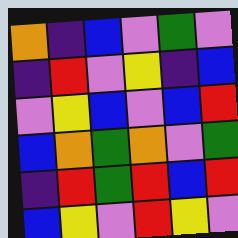[["orange", "indigo", "blue", "violet", "green", "violet"], ["indigo", "red", "violet", "yellow", "indigo", "blue"], ["violet", "yellow", "blue", "violet", "blue", "red"], ["blue", "orange", "green", "orange", "violet", "green"], ["indigo", "red", "green", "red", "blue", "red"], ["blue", "yellow", "violet", "red", "yellow", "violet"]]